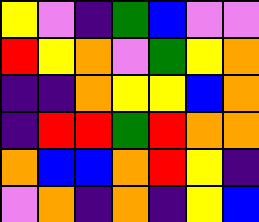[["yellow", "violet", "indigo", "green", "blue", "violet", "violet"], ["red", "yellow", "orange", "violet", "green", "yellow", "orange"], ["indigo", "indigo", "orange", "yellow", "yellow", "blue", "orange"], ["indigo", "red", "red", "green", "red", "orange", "orange"], ["orange", "blue", "blue", "orange", "red", "yellow", "indigo"], ["violet", "orange", "indigo", "orange", "indigo", "yellow", "blue"]]